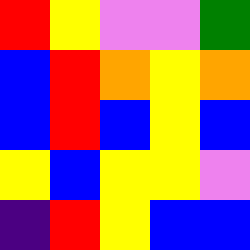[["red", "yellow", "violet", "violet", "green"], ["blue", "red", "orange", "yellow", "orange"], ["blue", "red", "blue", "yellow", "blue"], ["yellow", "blue", "yellow", "yellow", "violet"], ["indigo", "red", "yellow", "blue", "blue"]]